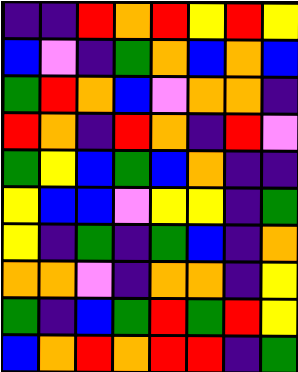[["indigo", "indigo", "red", "orange", "red", "yellow", "red", "yellow"], ["blue", "violet", "indigo", "green", "orange", "blue", "orange", "blue"], ["green", "red", "orange", "blue", "violet", "orange", "orange", "indigo"], ["red", "orange", "indigo", "red", "orange", "indigo", "red", "violet"], ["green", "yellow", "blue", "green", "blue", "orange", "indigo", "indigo"], ["yellow", "blue", "blue", "violet", "yellow", "yellow", "indigo", "green"], ["yellow", "indigo", "green", "indigo", "green", "blue", "indigo", "orange"], ["orange", "orange", "violet", "indigo", "orange", "orange", "indigo", "yellow"], ["green", "indigo", "blue", "green", "red", "green", "red", "yellow"], ["blue", "orange", "red", "orange", "red", "red", "indigo", "green"]]